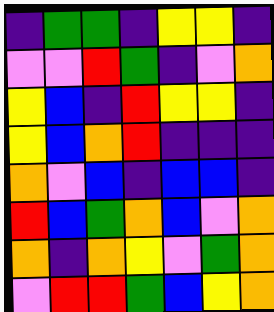[["indigo", "green", "green", "indigo", "yellow", "yellow", "indigo"], ["violet", "violet", "red", "green", "indigo", "violet", "orange"], ["yellow", "blue", "indigo", "red", "yellow", "yellow", "indigo"], ["yellow", "blue", "orange", "red", "indigo", "indigo", "indigo"], ["orange", "violet", "blue", "indigo", "blue", "blue", "indigo"], ["red", "blue", "green", "orange", "blue", "violet", "orange"], ["orange", "indigo", "orange", "yellow", "violet", "green", "orange"], ["violet", "red", "red", "green", "blue", "yellow", "orange"]]